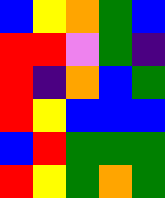[["blue", "yellow", "orange", "green", "blue"], ["red", "red", "violet", "green", "indigo"], ["red", "indigo", "orange", "blue", "green"], ["red", "yellow", "blue", "blue", "blue"], ["blue", "red", "green", "green", "green"], ["red", "yellow", "green", "orange", "green"]]